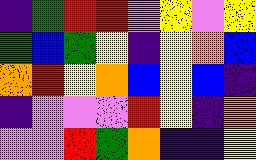[["indigo", "green", "red", "red", "violet", "yellow", "violet", "yellow"], ["green", "blue", "green", "yellow", "indigo", "yellow", "orange", "blue"], ["orange", "red", "yellow", "orange", "blue", "yellow", "blue", "indigo"], ["indigo", "violet", "violet", "violet", "red", "yellow", "indigo", "orange"], ["violet", "violet", "red", "green", "orange", "indigo", "indigo", "yellow"]]